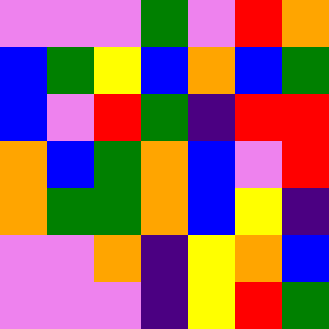[["violet", "violet", "violet", "green", "violet", "red", "orange"], ["blue", "green", "yellow", "blue", "orange", "blue", "green"], ["blue", "violet", "red", "green", "indigo", "red", "red"], ["orange", "blue", "green", "orange", "blue", "violet", "red"], ["orange", "green", "green", "orange", "blue", "yellow", "indigo"], ["violet", "violet", "orange", "indigo", "yellow", "orange", "blue"], ["violet", "violet", "violet", "indigo", "yellow", "red", "green"]]